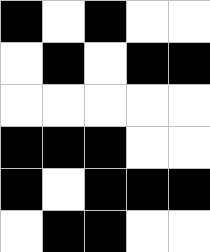[["black", "white", "black", "white", "white"], ["white", "black", "white", "black", "black"], ["white", "white", "white", "white", "white"], ["black", "black", "black", "white", "white"], ["black", "white", "black", "black", "black"], ["white", "black", "black", "white", "white"]]